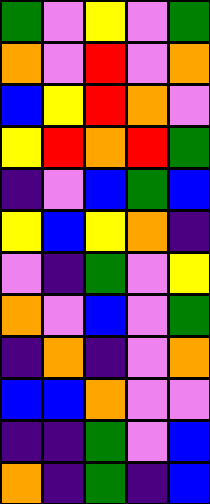[["green", "violet", "yellow", "violet", "green"], ["orange", "violet", "red", "violet", "orange"], ["blue", "yellow", "red", "orange", "violet"], ["yellow", "red", "orange", "red", "green"], ["indigo", "violet", "blue", "green", "blue"], ["yellow", "blue", "yellow", "orange", "indigo"], ["violet", "indigo", "green", "violet", "yellow"], ["orange", "violet", "blue", "violet", "green"], ["indigo", "orange", "indigo", "violet", "orange"], ["blue", "blue", "orange", "violet", "violet"], ["indigo", "indigo", "green", "violet", "blue"], ["orange", "indigo", "green", "indigo", "blue"]]